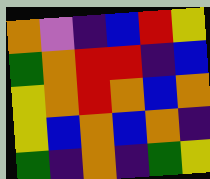[["orange", "violet", "indigo", "blue", "red", "yellow"], ["green", "orange", "red", "red", "indigo", "blue"], ["yellow", "orange", "red", "orange", "blue", "orange"], ["yellow", "blue", "orange", "blue", "orange", "indigo"], ["green", "indigo", "orange", "indigo", "green", "yellow"]]